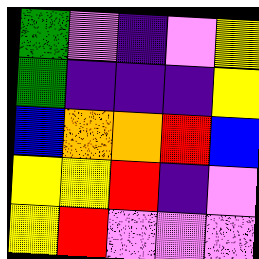[["green", "violet", "indigo", "violet", "yellow"], ["green", "indigo", "indigo", "indigo", "yellow"], ["blue", "orange", "orange", "red", "blue"], ["yellow", "yellow", "red", "indigo", "violet"], ["yellow", "red", "violet", "violet", "violet"]]